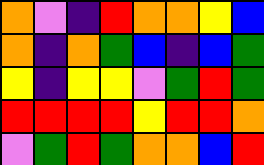[["orange", "violet", "indigo", "red", "orange", "orange", "yellow", "blue"], ["orange", "indigo", "orange", "green", "blue", "indigo", "blue", "green"], ["yellow", "indigo", "yellow", "yellow", "violet", "green", "red", "green"], ["red", "red", "red", "red", "yellow", "red", "red", "orange"], ["violet", "green", "red", "green", "orange", "orange", "blue", "red"]]